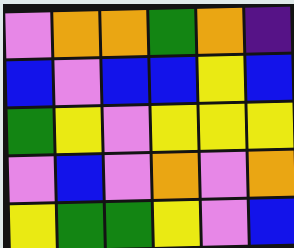[["violet", "orange", "orange", "green", "orange", "indigo"], ["blue", "violet", "blue", "blue", "yellow", "blue"], ["green", "yellow", "violet", "yellow", "yellow", "yellow"], ["violet", "blue", "violet", "orange", "violet", "orange"], ["yellow", "green", "green", "yellow", "violet", "blue"]]